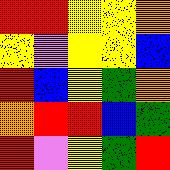[["red", "red", "yellow", "yellow", "orange"], ["yellow", "violet", "yellow", "yellow", "blue"], ["red", "blue", "yellow", "green", "orange"], ["orange", "red", "red", "blue", "green"], ["red", "violet", "yellow", "green", "red"]]